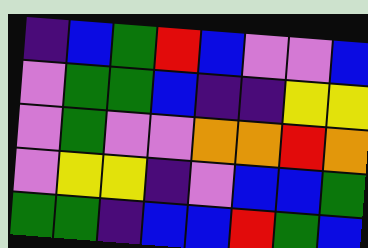[["indigo", "blue", "green", "red", "blue", "violet", "violet", "blue"], ["violet", "green", "green", "blue", "indigo", "indigo", "yellow", "yellow"], ["violet", "green", "violet", "violet", "orange", "orange", "red", "orange"], ["violet", "yellow", "yellow", "indigo", "violet", "blue", "blue", "green"], ["green", "green", "indigo", "blue", "blue", "red", "green", "blue"]]